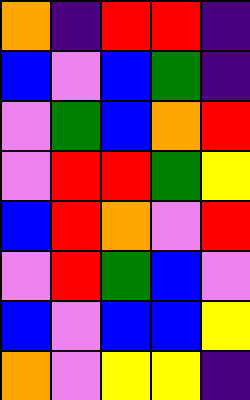[["orange", "indigo", "red", "red", "indigo"], ["blue", "violet", "blue", "green", "indigo"], ["violet", "green", "blue", "orange", "red"], ["violet", "red", "red", "green", "yellow"], ["blue", "red", "orange", "violet", "red"], ["violet", "red", "green", "blue", "violet"], ["blue", "violet", "blue", "blue", "yellow"], ["orange", "violet", "yellow", "yellow", "indigo"]]